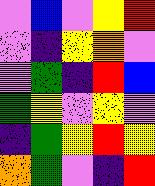[["violet", "blue", "violet", "yellow", "red"], ["violet", "indigo", "yellow", "orange", "violet"], ["violet", "green", "indigo", "red", "blue"], ["green", "yellow", "violet", "yellow", "violet"], ["indigo", "green", "yellow", "red", "yellow"], ["orange", "green", "violet", "indigo", "red"]]